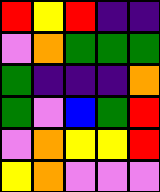[["red", "yellow", "red", "indigo", "indigo"], ["violet", "orange", "green", "green", "green"], ["green", "indigo", "indigo", "indigo", "orange"], ["green", "violet", "blue", "green", "red"], ["violet", "orange", "yellow", "yellow", "red"], ["yellow", "orange", "violet", "violet", "violet"]]